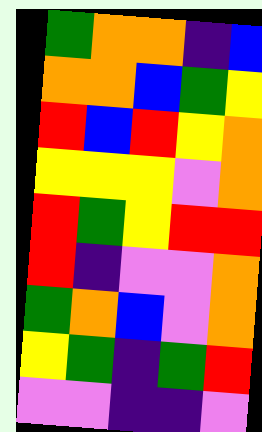[["green", "orange", "orange", "indigo", "blue"], ["orange", "orange", "blue", "green", "yellow"], ["red", "blue", "red", "yellow", "orange"], ["yellow", "yellow", "yellow", "violet", "orange"], ["red", "green", "yellow", "red", "red"], ["red", "indigo", "violet", "violet", "orange"], ["green", "orange", "blue", "violet", "orange"], ["yellow", "green", "indigo", "green", "red"], ["violet", "violet", "indigo", "indigo", "violet"]]